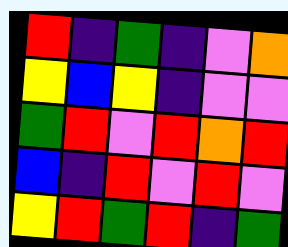[["red", "indigo", "green", "indigo", "violet", "orange"], ["yellow", "blue", "yellow", "indigo", "violet", "violet"], ["green", "red", "violet", "red", "orange", "red"], ["blue", "indigo", "red", "violet", "red", "violet"], ["yellow", "red", "green", "red", "indigo", "green"]]